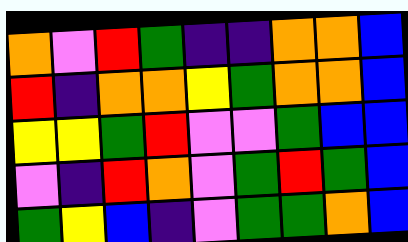[["orange", "violet", "red", "green", "indigo", "indigo", "orange", "orange", "blue"], ["red", "indigo", "orange", "orange", "yellow", "green", "orange", "orange", "blue"], ["yellow", "yellow", "green", "red", "violet", "violet", "green", "blue", "blue"], ["violet", "indigo", "red", "orange", "violet", "green", "red", "green", "blue"], ["green", "yellow", "blue", "indigo", "violet", "green", "green", "orange", "blue"]]